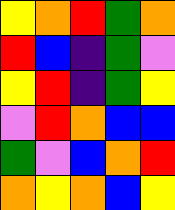[["yellow", "orange", "red", "green", "orange"], ["red", "blue", "indigo", "green", "violet"], ["yellow", "red", "indigo", "green", "yellow"], ["violet", "red", "orange", "blue", "blue"], ["green", "violet", "blue", "orange", "red"], ["orange", "yellow", "orange", "blue", "yellow"]]